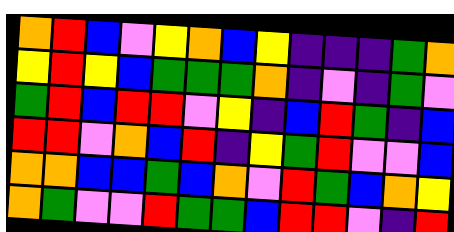[["orange", "red", "blue", "violet", "yellow", "orange", "blue", "yellow", "indigo", "indigo", "indigo", "green", "orange"], ["yellow", "red", "yellow", "blue", "green", "green", "green", "orange", "indigo", "violet", "indigo", "green", "violet"], ["green", "red", "blue", "red", "red", "violet", "yellow", "indigo", "blue", "red", "green", "indigo", "blue"], ["red", "red", "violet", "orange", "blue", "red", "indigo", "yellow", "green", "red", "violet", "violet", "blue"], ["orange", "orange", "blue", "blue", "green", "blue", "orange", "violet", "red", "green", "blue", "orange", "yellow"], ["orange", "green", "violet", "violet", "red", "green", "green", "blue", "red", "red", "violet", "indigo", "red"]]